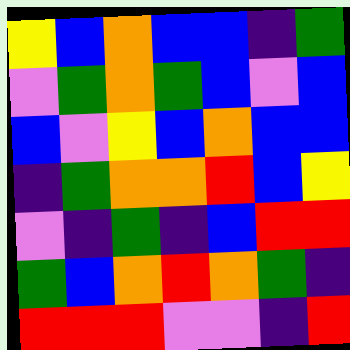[["yellow", "blue", "orange", "blue", "blue", "indigo", "green"], ["violet", "green", "orange", "green", "blue", "violet", "blue"], ["blue", "violet", "yellow", "blue", "orange", "blue", "blue"], ["indigo", "green", "orange", "orange", "red", "blue", "yellow"], ["violet", "indigo", "green", "indigo", "blue", "red", "red"], ["green", "blue", "orange", "red", "orange", "green", "indigo"], ["red", "red", "red", "violet", "violet", "indigo", "red"]]